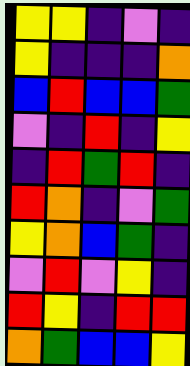[["yellow", "yellow", "indigo", "violet", "indigo"], ["yellow", "indigo", "indigo", "indigo", "orange"], ["blue", "red", "blue", "blue", "green"], ["violet", "indigo", "red", "indigo", "yellow"], ["indigo", "red", "green", "red", "indigo"], ["red", "orange", "indigo", "violet", "green"], ["yellow", "orange", "blue", "green", "indigo"], ["violet", "red", "violet", "yellow", "indigo"], ["red", "yellow", "indigo", "red", "red"], ["orange", "green", "blue", "blue", "yellow"]]